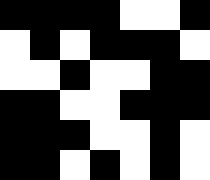[["black", "black", "black", "black", "white", "white", "black"], ["white", "black", "white", "black", "black", "black", "white"], ["white", "white", "black", "white", "white", "black", "black"], ["black", "black", "white", "white", "black", "black", "black"], ["black", "black", "black", "white", "white", "black", "white"], ["black", "black", "white", "black", "white", "black", "white"]]